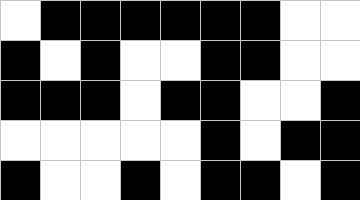[["white", "black", "black", "black", "black", "black", "black", "white", "white"], ["black", "white", "black", "white", "white", "black", "black", "white", "white"], ["black", "black", "black", "white", "black", "black", "white", "white", "black"], ["white", "white", "white", "white", "white", "black", "white", "black", "black"], ["black", "white", "white", "black", "white", "black", "black", "white", "black"]]